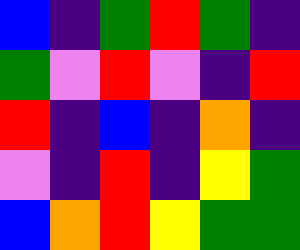[["blue", "indigo", "green", "red", "green", "indigo"], ["green", "violet", "red", "violet", "indigo", "red"], ["red", "indigo", "blue", "indigo", "orange", "indigo"], ["violet", "indigo", "red", "indigo", "yellow", "green"], ["blue", "orange", "red", "yellow", "green", "green"]]